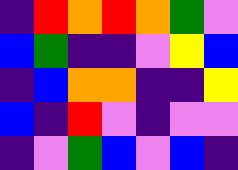[["indigo", "red", "orange", "red", "orange", "green", "violet"], ["blue", "green", "indigo", "indigo", "violet", "yellow", "blue"], ["indigo", "blue", "orange", "orange", "indigo", "indigo", "yellow"], ["blue", "indigo", "red", "violet", "indigo", "violet", "violet"], ["indigo", "violet", "green", "blue", "violet", "blue", "indigo"]]